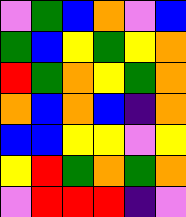[["violet", "green", "blue", "orange", "violet", "blue"], ["green", "blue", "yellow", "green", "yellow", "orange"], ["red", "green", "orange", "yellow", "green", "orange"], ["orange", "blue", "orange", "blue", "indigo", "orange"], ["blue", "blue", "yellow", "yellow", "violet", "yellow"], ["yellow", "red", "green", "orange", "green", "orange"], ["violet", "red", "red", "red", "indigo", "violet"]]